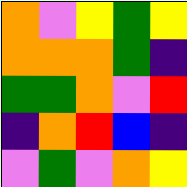[["orange", "violet", "yellow", "green", "yellow"], ["orange", "orange", "orange", "green", "indigo"], ["green", "green", "orange", "violet", "red"], ["indigo", "orange", "red", "blue", "indigo"], ["violet", "green", "violet", "orange", "yellow"]]